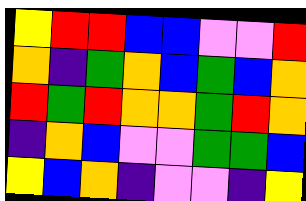[["yellow", "red", "red", "blue", "blue", "violet", "violet", "red"], ["orange", "indigo", "green", "orange", "blue", "green", "blue", "orange"], ["red", "green", "red", "orange", "orange", "green", "red", "orange"], ["indigo", "orange", "blue", "violet", "violet", "green", "green", "blue"], ["yellow", "blue", "orange", "indigo", "violet", "violet", "indigo", "yellow"]]